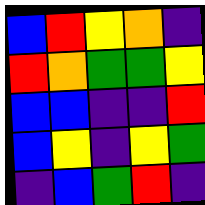[["blue", "red", "yellow", "orange", "indigo"], ["red", "orange", "green", "green", "yellow"], ["blue", "blue", "indigo", "indigo", "red"], ["blue", "yellow", "indigo", "yellow", "green"], ["indigo", "blue", "green", "red", "indigo"]]